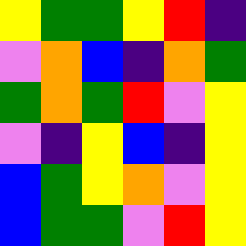[["yellow", "green", "green", "yellow", "red", "indigo"], ["violet", "orange", "blue", "indigo", "orange", "green"], ["green", "orange", "green", "red", "violet", "yellow"], ["violet", "indigo", "yellow", "blue", "indigo", "yellow"], ["blue", "green", "yellow", "orange", "violet", "yellow"], ["blue", "green", "green", "violet", "red", "yellow"]]